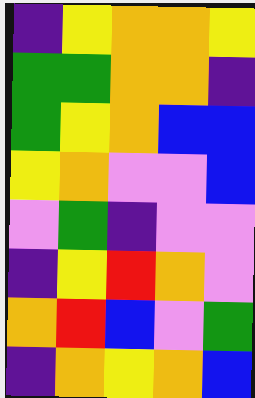[["indigo", "yellow", "orange", "orange", "yellow"], ["green", "green", "orange", "orange", "indigo"], ["green", "yellow", "orange", "blue", "blue"], ["yellow", "orange", "violet", "violet", "blue"], ["violet", "green", "indigo", "violet", "violet"], ["indigo", "yellow", "red", "orange", "violet"], ["orange", "red", "blue", "violet", "green"], ["indigo", "orange", "yellow", "orange", "blue"]]